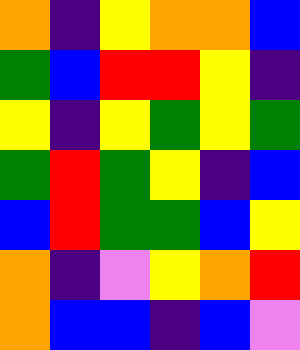[["orange", "indigo", "yellow", "orange", "orange", "blue"], ["green", "blue", "red", "red", "yellow", "indigo"], ["yellow", "indigo", "yellow", "green", "yellow", "green"], ["green", "red", "green", "yellow", "indigo", "blue"], ["blue", "red", "green", "green", "blue", "yellow"], ["orange", "indigo", "violet", "yellow", "orange", "red"], ["orange", "blue", "blue", "indigo", "blue", "violet"]]